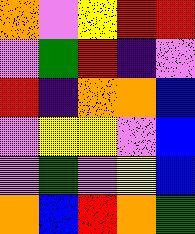[["orange", "violet", "yellow", "red", "red"], ["violet", "green", "red", "indigo", "violet"], ["red", "indigo", "orange", "orange", "blue"], ["violet", "yellow", "yellow", "violet", "blue"], ["violet", "green", "violet", "yellow", "blue"], ["orange", "blue", "red", "orange", "green"]]